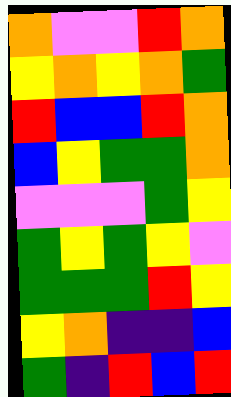[["orange", "violet", "violet", "red", "orange"], ["yellow", "orange", "yellow", "orange", "green"], ["red", "blue", "blue", "red", "orange"], ["blue", "yellow", "green", "green", "orange"], ["violet", "violet", "violet", "green", "yellow"], ["green", "yellow", "green", "yellow", "violet"], ["green", "green", "green", "red", "yellow"], ["yellow", "orange", "indigo", "indigo", "blue"], ["green", "indigo", "red", "blue", "red"]]